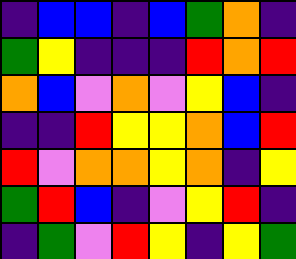[["indigo", "blue", "blue", "indigo", "blue", "green", "orange", "indigo"], ["green", "yellow", "indigo", "indigo", "indigo", "red", "orange", "red"], ["orange", "blue", "violet", "orange", "violet", "yellow", "blue", "indigo"], ["indigo", "indigo", "red", "yellow", "yellow", "orange", "blue", "red"], ["red", "violet", "orange", "orange", "yellow", "orange", "indigo", "yellow"], ["green", "red", "blue", "indigo", "violet", "yellow", "red", "indigo"], ["indigo", "green", "violet", "red", "yellow", "indigo", "yellow", "green"]]